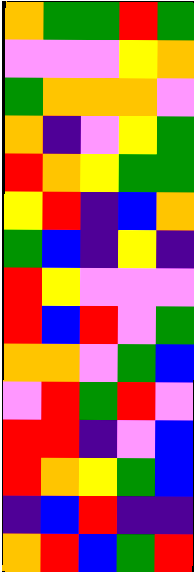[["orange", "green", "green", "red", "green"], ["violet", "violet", "violet", "yellow", "orange"], ["green", "orange", "orange", "orange", "violet"], ["orange", "indigo", "violet", "yellow", "green"], ["red", "orange", "yellow", "green", "green"], ["yellow", "red", "indigo", "blue", "orange"], ["green", "blue", "indigo", "yellow", "indigo"], ["red", "yellow", "violet", "violet", "violet"], ["red", "blue", "red", "violet", "green"], ["orange", "orange", "violet", "green", "blue"], ["violet", "red", "green", "red", "violet"], ["red", "red", "indigo", "violet", "blue"], ["red", "orange", "yellow", "green", "blue"], ["indigo", "blue", "red", "indigo", "indigo"], ["orange", "red", "blue", "green", "red"]]